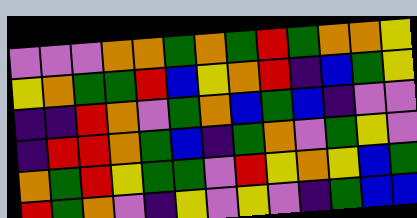[["violet", "violet", "violet", "orange", "orange", "green", "orange", "green", "red", "green", "orange", "orange", "yellow"], ["yellow", "orange", "green", "green", "red", "blue", "yellow", "orange", "red", "indigo", "blue", "green", "yellow"], ["indigo", "indigo", "red", "orange", "violet", "green", "orange", "blue", "green", "blue", "indigo", "violet", "violet"], ["indigo", "red", "red", "orange", "green", "blue", "indigo", "green", "orange", "violet", "green", "yellow", "violet"], ["orange", "green", "red", "yellow", "green", "green", "violet", "red", "yellow", "orange", "yellow", "blue", "green"], ["red", "green", "orange", "violet", "indigo", "yellow", "violet", "yellow", "violet", "indigo", "green", "blue", "blue"]]